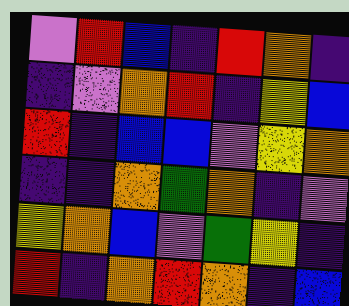[["violet", "red", "blue", "indigo", "red", "orange", "indigo"], ["indigo", "violet", "orange", "red", "indigo", "yellow", "blue"], ["red", "indigo", "blue", "blue", "violet", "yellow", "orange"], ["indigo", "indigo", "orange", "green", "orange", "indigo", "violet"], ["yellow", "orange", "blue", "violet", "green", "yellow", "indigo"], ["red", "indigo", "orange", "red", "orange", "indigo", "blue"]]